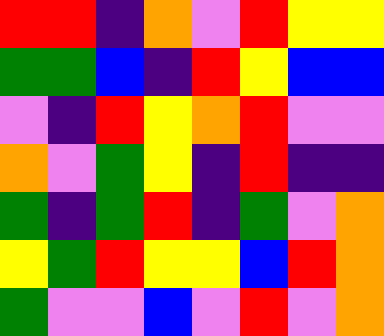[["red", "red", "indigo", "orange", "violet", "red", "yellow", "yellow"], ["green", "green", "blue", "indigo", "red", "yellow", "blue", "blue"], ["violet", "indigo", "red", "yellow", "orange", "red", "violet", "violet"], ["orange", "violet", "green", "yellow", "indigo", "red", "indigo", "indigo"], ["green", "indigo", "green", "red", "indigo", "green", "violet", "orange"], ["yellow", "green", "red", "yellow", "yellow", "blue", "red", "orange"], ["green", "violet", "violet", "blue", "violet", "red", "violet", "orange"]]